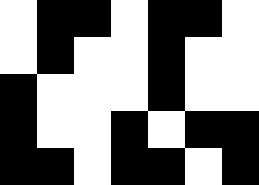[["white", "black", "black", "white", "black", "black", "white"], ["white", "black", "white", "white", "black", "white", "white"], ["black", "white", "white", "white", "black", "white", "white"], ["black", "white", "white", "black", "white", "black", "black"], ["black", "black", "white", "black", "black", "white", "black"]]